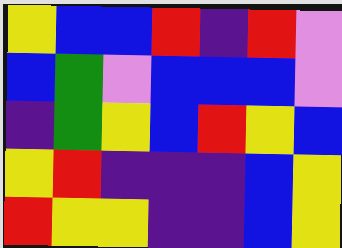[["yellow", "blue", "blue", "red", "indigo", "red", "violet"], ["blue", "green", "violet", "blue", "blue", "blue", "violet"], ["indigo", "green", "yellow", "blue", "red", "yellow", "blue"], ["yellow", "red", "indigo", "indigo", "indigo", "blue", "yellow"], ["red", "yellow", "yellow", "indigo", "indigo", "blue", "yellow"]]